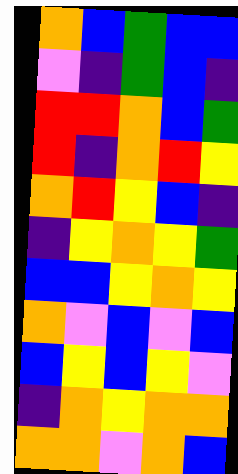[["orange", "blue", "green", "blue", "blue"], ["violet", "indigo", "green", "blue", "indigo"], ["red", "red", "orange", "blue", "green"], ["red", "indigo", "orange", "red", "yellow"], ["orange", "red", "yellow", "blue", "indigo"], ["indigo", "yellow", "orange", "yellow", "green"], ["blue", "blue", "yellow", "orange", "yellow"], ["orange", "violet", "blue", "violet", "blue"], ["blue", "yellow", "blue", "yellow", "violet"], ["indigo", "orange", "yellow", "orange", "orange"], ["orange", "orange", "violet", "orange", "blue"]]